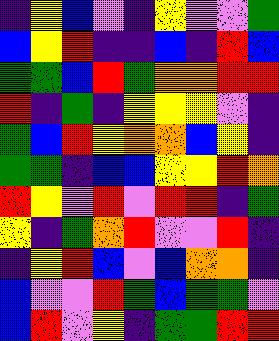[["indigo", "yellow", "blue", "violet", "indigo", "yellow", "violet", "violet", "green"], ["blue", "yellow", "red", "indigo", "indigo", "blue", "indigo", "red", "blue"], ["green", "green", "blue", "red", "green", "orange", "orange", "red", "red"], ["red", "indigo", "green", "indigo", "yellow", "yellow", "yellow", "violet", "indigo"], ["green", "blue", "red", "yellow", "orange", "orange", "blue", "yellow", "indigo"], ["green", "green", "indigo", "blue", "blue", "yellow", "yellow", "red", "orange"], ["red", "yellow", "violet", "red", "violet", "red", "red", "indigo", "green"], ["yellow", "indigo", "green", "orange", "red", "violet", "violet", "red", "indigo"], ["indigo", "yellow", "red", "blue", "violet", "blue", "orange", "orange", "indigo"], ["blue", "violet", "violet", "red", "green", "blue", "green", "green", "violet"], ["blue", "red", "violet", "yellow", "indigo", "green", "green", "red", "red"]]